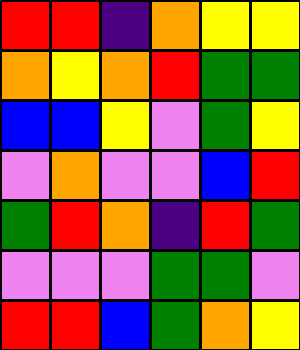[["red", "red", "indigo", "orange", "yellow", "yellow"], ["orange", "yellow", "orange", "red", "green", "green"], ["blue", "blue", "yellow", "violet", "green", "yellow"], ["violet", "orange", "violet", "violet", "blue", "red"], ["green", "red", "orange", "indigo", "red", "green"], ["violet", "violet", "violet", "green", "green", "violet"], ["red", "red", "blue", "green", "orange", "yellow"]]